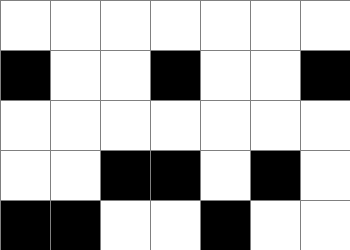[["white", "white", "white", "white", "white", "white", "white"], ["black", "white", "white", "black", "white", "white", "black"], ["white", "white", "white", "white", "white", "white", "white"], ["white", "white", "black", "black", "white", "black", "white"], ["black", "black", "white", "white", "black", "white", "white"]]